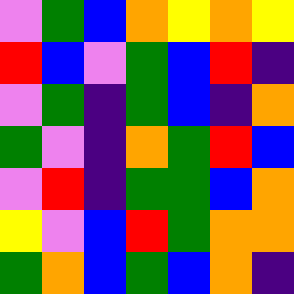[["violet", "green", "blue", "orange", "yellow", "orange", "yellow"], ["red", "blue", "violet", "green", "blue", "red", "indigo"], ["violet", "green", "indigo", "green", "blue", "indigo", "orange"], ["green", "violet", "indigo", "orange", "green", "red", "blue"], ["violet", "red", "indigo", "green", "green", "blue", "orange"], ["yellow", "violet", "blue", "red", "green", "orange", "orange"], ["green", "orange", "blue", "green", "blue", "orange", "indigo"]]